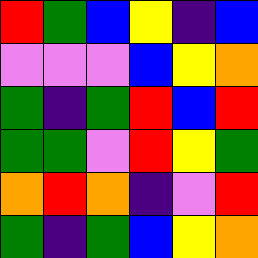[["red", "green", "blue", "yellow", "indigo", "blue"], ["violet", "violet", "violet", "blue", "yellow", "orange"], ["green", "indigo", "green", "red", "blue", "red"], ["green", "green", "violet", "red", "yellow", "green"], ["orange", "red", "orange", "indigo", "violet", "red"], ["green", "indigo", "green", "blue", "yellow", "orange"]]